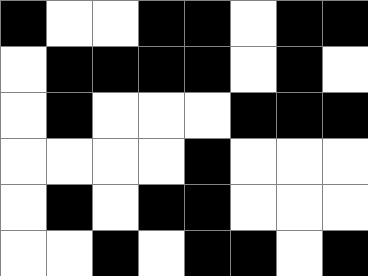[["black", "white", "white", "black", "black", "white", "black", "black"], ["white", "black", "black", "black", "black", "white", "black", "white"], ["white", "black", "white", "white", "white", "black", "black", "black"], ["white", "white", "white", "white", "black", "white", "white", "white"], ["white", "black", "white", "black", "black", "white", "white", "white"], ["white", "white", "black", "white", "black", "black", "white", "black"]]